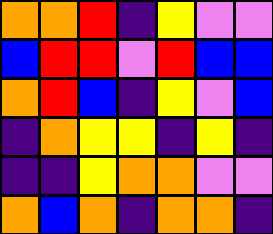[["orange", "orange", "red", "indigo", "yellow", "violet", "violet"], ["blue", "red", "red", "violet", "red", "blue", "blue"], ["orange", "red", "blue", "indigo", "yellow", "violet", "blue"], ["indigo", "orange", "yellow", "yellow", "indigo", "yellow", "indigo"], ["indigo", "indigo", "yellow", "orange", "orange", "violet", "violet"], ["orange", "blue", "orange", "indigo", "orange", "orange", "indigo"]]